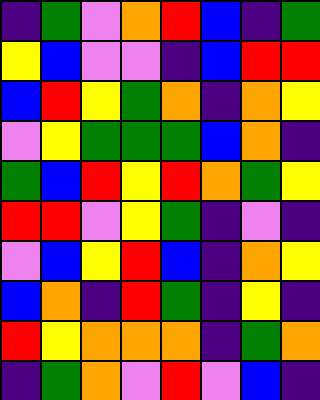[["indigo", "green", "violet", "orange", "red", "blue", "indigo", "green"], ["yellow", "blue", "violet", "violet", "indigo", "blue", "red", "red"], ["blue", "red", "yellow", "green", "orange", "indigo", "orange", "yellow"], ["violet", "yellow", "green", "green", "green", "blue", "orange", "indigo"], ["green", "blue", "red", "yellow", "red", "orange", "green", "yellow"], ["red", "red", "violet", "yellow", "green", "indigo", "violet", "indigo"], ["violet", "blue", "yellow", "red", "blue", "indigo", "orange", "yellow"], ["blue", "orange", "indigo", "red", "green", "indigo", "yellow", "indigo"], ["red", "yellow", "orange", "orange", "orange", "indigo", "green", "orange"], ["indigo", "green", "orange", "violet", "red", "violet", "blue", "indigo"]]